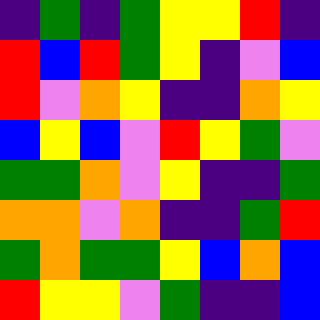[["indigo", "green", "indigo", "green", "yellow", "yellow", "red", "indigo"], ["red", "blue", "red", "green", "yellow", "indigo", "violet", "blue"], ["red", "violet", "orange", "yellow", "indigo", "indigo", "orange", "yellow"], ["blue", "yellow", "blue", "violet", "red", "yellow", "green", "violet"], ["green", "green", "orange", "violet", "yellow", "indigo", "indigo", "green"], ["orange", "orange", "violet", "orange", "indigo", "indigo", "green", "red"], ["green", "orange", "green", "green", "yellow", "blue", "orange", "blue"], ["red", "yellow", "yellow", "violet", "green", "indigo", "indigo", "blue"]]